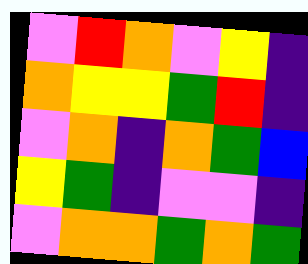[["violet", "red", "orange", "violet", "yellow", "indigo"], ["orange", "yellow", "yellow", "green", "red", "indigo"], ["violet", "orange", "indigo", "orange", "green", "blue"], ["yellow", "green", "indigo", "violet", "violet", "indigo"], ["violet", "orange", "orange", "green", "orange", "green"]]